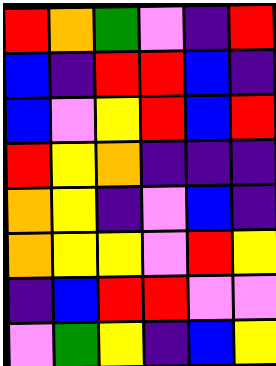[["red", "orange", "green", "violet", "indigo", "red"], ["blue", "indigo", "red", "red", "blue", "indigo"], ["blue", "violet", "yellow", "red", "blue", "red"], ["red", "yellow", "orange", "indigo", "indigo", "indigo"], ["orange", "yellow", "indigo", "violet", "blue", "indigo"], ["orange", "yellow", "yellow", "violet", "red", "yellow"], ["indigo", "blue", "red", "red", "violet", "violet"], ["violet", "green", "yellow", "indigo", "blue", "yellow"]]